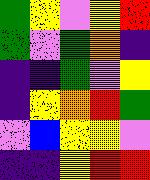[["green", "yellow", "violet", "yellow", "red"], ["green", "violet", "green", "orange", "indigo"], ["indigo", "indigo", "green", "violet", "yellow"], ["indigo", "yellow", "orange", "red", "green"], ["violet", "blue", "yellow", "yellow", "violet"], ["indigo", "indigo", "yellow", "red", "red"]]